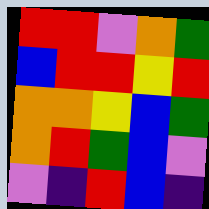[["red", "red", "violet", "orange", "green"], ["blue", "red", "red", "yellow", "red"], ["orange", "orange", "yellow", "blue", "green"], ["orange", "red", "green", "blue", "violet"], ["violet", "indigo", "red", "blue", "indigo"]]